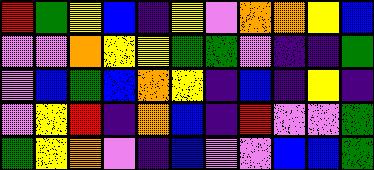[["red", "green", "yellow", "blue", "indigo", "yellow", "violet", "orange", "orange", "yellow", "blue"], ["violet", "violet", "orange", "yellow", "yellow", "green", "green", "violet", "indigo", "indigo", "green"], ["violet", "blue", "green", "blue", "orange", "yellow", "indigo", "blue", "indigo", "yellow", "indigo"], ["violet", "yellow", "red", "indigo", "orange", "blue", "indigo", "red", "violet", "violet", "green"], ["green", "yellow", "orange", "violet", "indigo", "blue", "violet", "violet", "blue", "blue", "green"]]